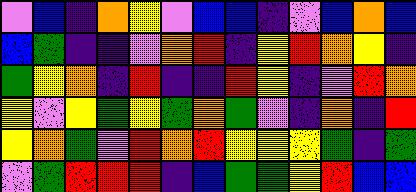[["violet", "blue", "indigo", "orange", "yellow", "violet", "blue", "blue", "indigo", "violet", "blue", "orange", "blue"], ["blue", "green", "indigo", "indigo", "violet", "orange", "red", "indigo", "yellow", "red", "orange", "yellow", "indigo"], ["green", "yellow", "orange", "indigo", "red", "indigo", "indigo", "red", "yellow", "indigo", "violet", "red", "orange"], ["yellow", "violet", "yellow", "green", "yellow", "green", "orange", "green", "violet", "indigo", "orange", "indigo", "red"], ["yellow", "orange", "green", "violet", "red", "orange", "red", "yellow", "yellow", "yellow", "green", "indigo", "green"], ["violet", "green", "red", "red", "red", "indigo", "blue", "green", "green", "yellow", "red", "blue", "blue"]]